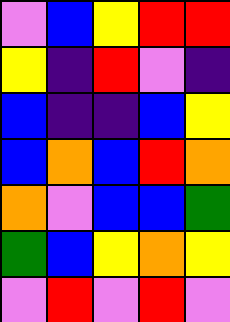[["violet", "blue", "yellow", "red", "red"], ["yellow", "indigo", "red", "violet", "indigo"], ["blue", "indigo", "indigo", "blue", "yellow"], ["blue", "orange", "blue", "red", "orange"], ["orange", "violet", "blue", "blue", "green"], ["green", "blue", "yellow", "orange", "yellow"], ["violet", "red", "violet", "red", "violet"]]